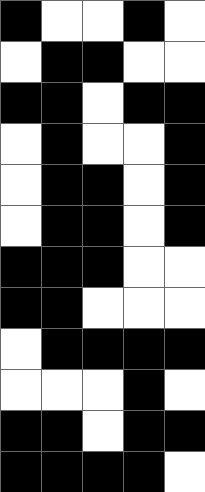[["black", "white", "white", "black", "white"], ["white", "black", "black", "white", "white"], ["black", "black", "white", "black", "black"], ["white", "black", "white", "white", "black"], ["white", "black", "black", "white", "black"], ["white", "black", "black", "white", "black"], ["black", "black", "black", "white", "white"], ["black", "black", "white", "white", "white"], ["white", "black", "black", "black", "black"], ["white", "white", "white", "black", "white"], ["black", "black", "white", "black", "black"], ["black", "black", "black", "black", "white"]]